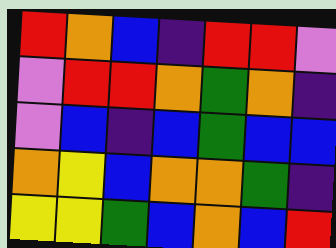[["red", "orange", "blue", "indigo", "red", "red", "violet"], ["violet", "red", "red", "orange", "green", "orange", "indigo"], ["violet", "blue", "indigo", "blue", "green", "blue", "blue"], ["orange", "yellow", "blue", "orange", "orange", "green", "indigo"], ["yellow", "yellow", "green", "blue", "orange", "blue", "red"]]